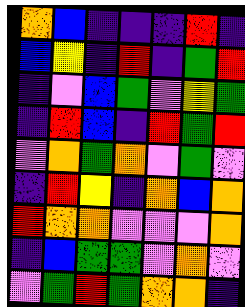[["orange", "blue", "indigo", "indigo", "indigo", "red", "indigo"], ["blue", "yellow", "indigo", "red", "indigo", "green", "red"], ["indigo", "violet", "blue", "green", "violet", "yellow", "green"], ["indigo", "red", "blue", "indigo", "red", "green", "red"], ["violet", "orange", "green", "orange", "violet", "green", "violet"], ["indigo", "red", "yellow", "indigo", "orange", "blue", "orange"], ["red", "orange", "orange", "violet", "violet", "violet", "orange"], ["indigo", "blue", "green", "green", "violet", "orange", "violet"], ["violet", "green", "red", "green", "orange", "orange", "indigo"]]